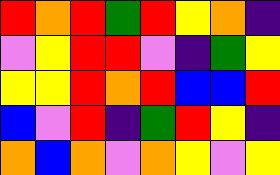[["red", "orange", "red", "green", "red", "yellow", "orange", "indigo"], ["violet", "yellow", "red", "red", "violet", "indigo", "green", "yellow"], ["yellow", "yellow", "red", "orange", "red", "blue", "blue", "red"], ["blue", "violet", "red", "indigo", "green", "red", "yellow", "indigo"], ["orange", "blue", "orange", "violet", "orange", "yellow", "violet", "yellow"]]